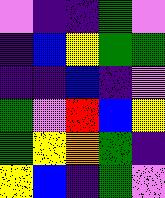[["violet", "indigo", "indigo", "green", "violet"], ["indigo", "blue", "yellow", "green", "green"], ["indigo", "indigo", "blue", "indigo", "violet"], ["green", "violet", "red", "blue", "yellow"], ["green", "yellow", "orange", "green", "indigo"], ["yellow", "blue", "indigo", "green", "violet"]]